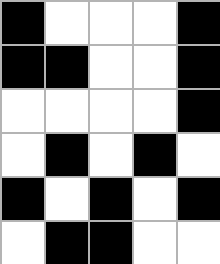[["black", "white", "white", "white", "black"], ["black", "black", "white", "white", "black"], ["white", "white", "white", "white", "black"], ["white", "black", "white", "black", "white"], ["black", "white", "black", "white", "black"], ["white", "black", "black", "white", "white"]]